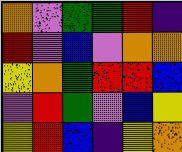[["orange", "violet", "green", "green", "red", "indigo"], ["red", "violet", "blue", "violet", "orange", "orange"], ["yellow", "orange", "green", "red", "red", "blue"], ["violet", "red", "green", "violet", "blue", "yellow"], ["yellow", "red", "blue", "indigo", "yellow", "orange"]]